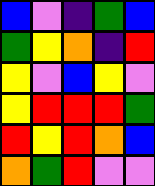[["blue", "violet", "indigo", "green", "blue"], ["green", "yellow", "orange", "indigo", "red"], ["yellow", "violet", "blue", "yellow", "violet"], ["yellow", "red", "red", "red", "green"], ["red", "yellow", "red", "orange", "blue"], ["orange", "green", "red", "violet", "violet"]]